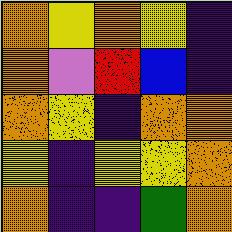[["orange", "yellow", "orange", "yellow", "indigo"], ["orange", "violet", "red", "blue", "indigo"], ["orange", "yellow", "indigo", "orange", "orange"], ["yellow", "indigo", "yellow", "yellow", "orange"], ["orange", "indigo", "indigo", "green", "orange"]]